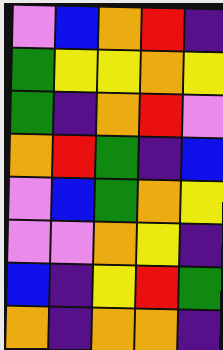[["violet", "blue", "orange", "red", "indigo"], ["green", "yellow", "yellow", "orange", "yellow"], ["green", "indigo", "orange", "red", "violet"], ["orange", "red", "green", "indigo", "blue"], ["violet", "blue", "green", "orange", "yellow"], ["violet", "violet", "orange", "yellow", "indigo"], ["blue", "indigo", "yellow", "red", "green"], ["orange", "indigo", "orange", "orange", "indigo"]]